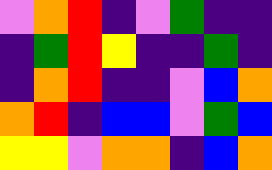[["violet", "orange", "red", "indigo", "violet", "green", "indigo", "indigo"], ["indigo", "green", "red", "yellow", "indigo", "indigo", "green", "indigo"], ["indigo", "orange", "red", "indigo", "indigo", "violet", "blue", "orange"], ["orange", "red", "indigo", "blue", "blue", "violet", "green", "blue"], ["yellow", "yellow", "violet", "orange", "orange", "indigo", "blue", "orange"]]